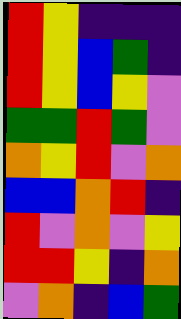[["red", "yellow", "indigo", "indigo", "indigo"], ["red", "yellow", "blue", "green", "indigo"], ["red", "yellow", "blue", "yellow", "violet"], ["green", "green", "red", "green", "violet"], ["orange", "yellow", "red", "violet", "orange"], ["blue", "blue", "orange", "red", "indigo"], ["red", "violet", "orange", "violet", "yellow"], ["red", "red", "yellow", "indigo", "orange"], ["violet", "orange", "indigo", "blue", "green"]]